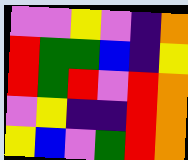[["violet", "violet", "yellow", "violet", "indigo", "orange"], ["red", "green", "green", "blue", "indigo", "yellow"], ["red", "green", "red", "violet", "red", "orange"], ["violet", "yellow", "indigo", "indigo", "red", "orange"], ["yellow", "blue", "violet", "green", "red", "orange"]]